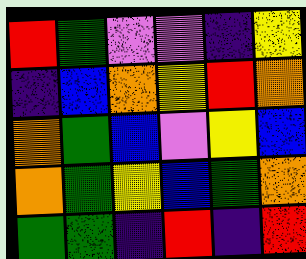[["red", "green", "violet", "violet", "indigo", "yellow"], ["indigo", "blue", "orange", "yellow", "red", "orange"], ["orange", "green", "blue", "violet", "yellow", "blue"], ["orange", "green", "yellow", "blue", "green", "orange"], ["green", "green", "indigo", "red", "indigo", "red"]]